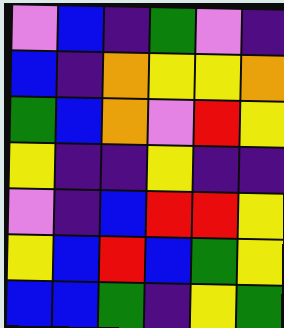[["violet", "blue", "indigo", "green", "violet", "indigo"], ["blue", "indigo", "orange", "yellow", "yellow", "orange"], ["green", "blue", "orange", "violet", "red", "yellow"], ["yellow", "indigo", "indigo", "yellow", "indigo", "indigo"], ["violet", "indigo", "blue", "red", "red", "yellow"], ["yellow", "blue", "red", "blue", "green", "yellow"], ["blue", "blue", "green", "indigo", "yellow", "green"]]